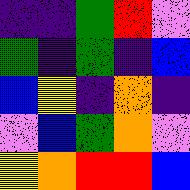[["indigo", "indigo", "green", "red", "violet"], ["green", "indigo", "green", "indigo", "blue"], ["blue", "yellow", "indigo", "orange", "indigo"], ["violet", "blue", "green", "orange", "violet"], ["yellow", "orange", "red", "red", "blue"]]